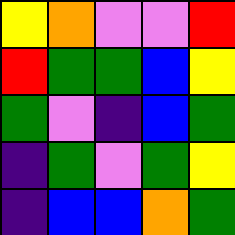[["yellow", "orange", "violet", "violet", "red"], ["red", "green", "green", "blue", "yellow"], ["green", "violet", "indigo", "blue", "green"], ["indigo", "green", "violet", "green", "yellow"], ["indigo", "blue", "blue", "orange", "green"]]